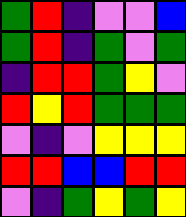[["green", "red", "indigo", "violet", "violet", "blue"], ["green", "red", "indigo", "green", "violet", "green"], ["indigo", "red", "red", "green", "yellow", "violet"], ["red", "yellow", "red", "green", "green", "green"], ["violet", "indigo", "violet", "yellow", "yellow", "yellow"], ["red", "red", "blue", "blue", "red", "red"], ["violet", "indigo", "green", "yellow", "green", "yellow"]]